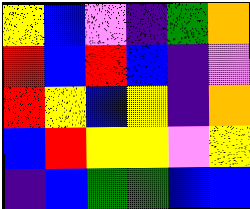[["yellow", "blue", "violet", "indigo", "green", "orange"], ["red", "blue", "red", "blue", "indigo", "violet"], ["red", "yellow", "blue", "yellow", "indigo", "orange"], ["blue", "red", "yellow", "yellow", "violet", "yellow"], ["indigo", "blue", "green", "green", "blue", "blue"]]